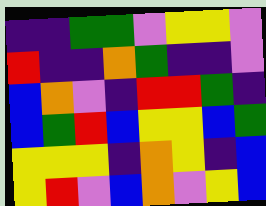[["indigo", "indigo", "green", "green", "violet", "yellow", "yellow", "violet"], ["red", "indigo", "indigo", "orange", "green", "indigo", "indigo", "violet"], ["blue", "orange", "violet", "indigo", "red", "red", "green", "indigo"], ["blue", "green", "red", "blue", "yellow", "yellow", "blue", "green"], ["yellow", "yellow", "yellow", "indigo", "orange", "yellow", "indigo", "blue"], ["yellow", "red", "violet", "blue", "orange", "violet", "yellow", "blue"]]